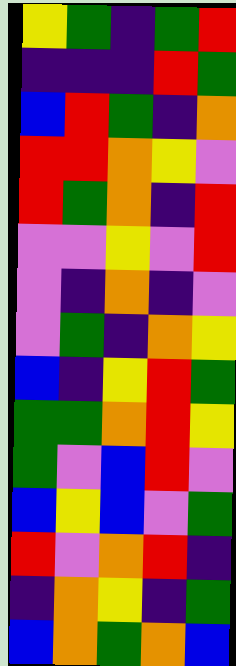[["yellow", "green", "indigo", "green", "red"], ["indigo", "indigo", "indigo", "red", "green"], ["blue", "red", "green", "indigo", "orange"], ["red", "red", "orange", "yellow", "violet"], ["red", "green", "orange", "indigo", "red"], ["violet", "violet", "yellow", "violet", "red"], ["violet", "indigo", "orange", "indigo", "violet"], ["violet", "green", "indigo", "orange", "yellow"], ["blue", "indigo", "yellow", "red", "green"], ["green", "green", "orange", "red", "yellow"], ["green", "violet", "blue", "red", "violet"], ["blue", "yellow", "blue", "violet", "green"], ["red", "violet", "orange", "red", "indigo"], ["indigo", "orange", "yellow", "indigo", "green"], ["blue", "orange", "green", "orange", "blue"]]